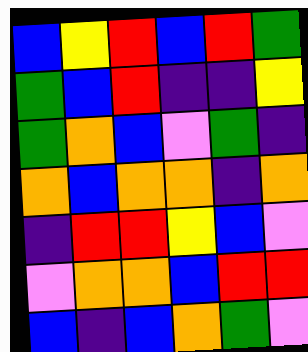[["blue", "yellow", "red", "blue", "red", "green"], ["green", "blue", "red", "indigo", "indigo", "yellow"], ["green", "orange", "blue", "violet", "green", "indigo"], ["orange", "blue", "orange", "orange", "indigo", "orange"], ["indigo", "red", "red", "yellow", "blue", "violet"], ["violet", "orange", "orange", "blue", "red", "red"], ["blue", "indigo", "blue", "orange", "green", "violet"]]